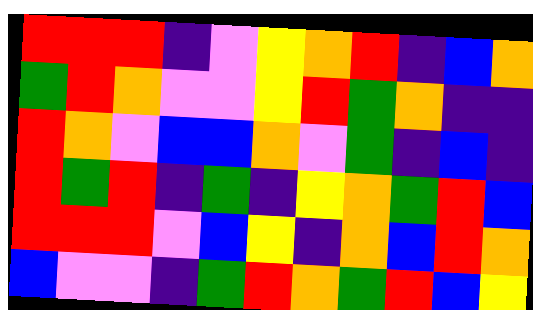[["red", "red", "red", "indigo", "violet", "yellow", "orange", "red", "indigo", "blue", "orange"], ["green", "red", "orange", "violet", "violet", "yellow", "red", "green", "orange", "indigo", "indigo"], ["red", "orange", "violet", "blue", "blue", "orange", "violet", "green", "indigo", "blue", "indigo"], ["red", "green", "red", "indigo", "green", "indigo", "yellow", "orange", "green", "red", "blue"], ["red", "red", "red", "violet", "blue", "yellow", "indigo", "orange", "blue", "red", "orange"], ["blue", "violet", "violet", "indigo", "green", "red", "orange", "green", "red", "blue", "yellow"]]